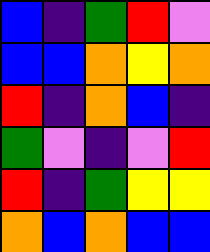[["blue", "indigo", "green", "red", "violet"], ["blue", "blue", "orange", "yellow", "orange"], ["red", "indigo", "orange", "blue", "indigo"], ["green", "violet", "indigo", "violet", "red"], ["red", "indigo", "green", "yellow", "yellow"], ["orange", "blue", "orange", "blue", "blue"]]